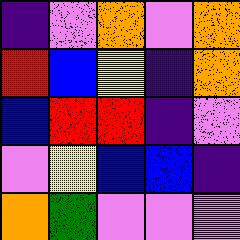[["indigo", "violet", "orange", "violet", "orange"], ["red", "blue", "yellow", "indigo", "orange"], ["blue", "red", "red", "indigo", "violet"], ["violet", "yellow", "blue", "blue", "indigo"], ["orange", "green", "violet", "violet", "violet"]]